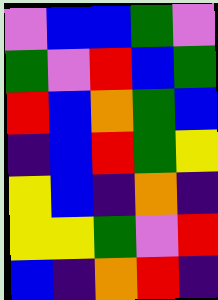[["violet", "blue", "blue", "green", "violet"], ["green", "violet", "red", "blue", "green"], ["red", "blue", "orange", "green", "blue"], ["indigo", "blue", "red", "green", "yellow"], ["yellow", "blue", "indigo", "orange", "indigo"], ["yellow", "yellow", "green", "violet", "red"], ["blue", "indigo", "orange", "red", "indigo"]]